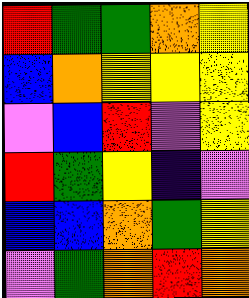[["red", "green", "green", "orange", "yellow"], ["blue", "orange", "yellow", "yellow", "yellow"], ["violet", "blue", "red", "violet", "yellow"], ["red", "green", "yellow", "indigo", "violet"], ["blue", "blue", "orange", "green", "yellow"], ["violet", "green", "orange", "red", "orange"]]